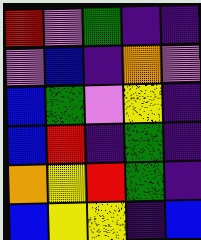[["red", "violet", "green", "indigo", "indigo"], ["violet", "blue", "indigo", "orange", "violet"], ["blue", "green", "violet", "yellow", "indigo"], ["blue", "red", "indigo", "green", "indigo"], ["orange", "yellow", "red", "green", "indigo"], ["blue", "yellow", "yellow", "indigo", "blue"]]